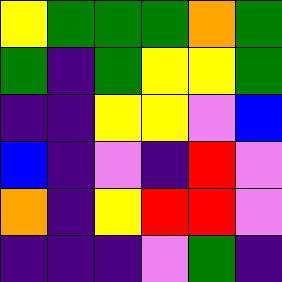[["yellow", "green", "green", "green", "orange", "green"], ["green", "indigo", "green", "yellow", "yellow", "green"], ["indigo", "indigo", "yellow", "yellow", "violet", "blue"], ["blue", "indigo", "violet", "indigo", "red", "violet"], ["orange", "indigo", "yellow", "red", "red", "violet"], ["indigo", "indigo", "indigo", "violet", "green", "indigo"]]